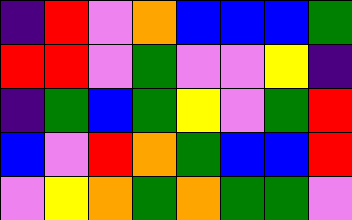[["indigo", "red", "violet", "orange", "blue", "blue", "blue", "green"], ["red", "red", "violet", "green", "violet", "violet", "yellow", "indigo"], ["indigo", "green", "blue", "green", "yellow", "violet", "green", "red"], ["blue", "violet", "red", "orange", "green", "blue", "blue", "red"], ["violet", "yellow", "orange", "green", "orange", "green", "green", "violet"]]